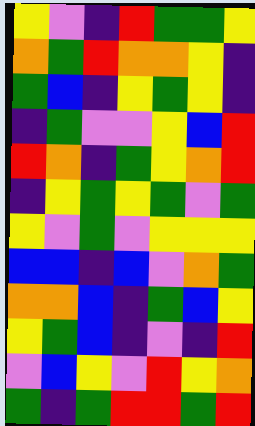[["yellow", "violet", "indigo", "red", "green", "green", "yellow"], ["orange", "green", "red", "orange", "orange", "yellow", "indigo"], ["green", "blue", "indigo", "yellow", "green", "yellow", "indigo"], ["indigo", "green", "violet", "violet", "yellow", "blue", "red"], ["red", "orange", "indigo", "green", "yellow", "orange", "red"], ["indigo", "yellow", "green", "yellow", "green", "violet", "green"], ["yellow", "violet", "green", "violet", "yellow", "yellow", "yellow"], ["blue", "blue", "indigo", "blue", "violet", "orange", "green"], ["orange", "orange", "blue", "indigo", "green", "blue", "yellow"], ["yellow", "green", "blue", "indigo", "violet", "indigo", "red"], ["violet", "blue", "yellow", "violet", "red", "yellow", "orange"], ["green", "indigo", "green", "red", "red", "green", "red"]]